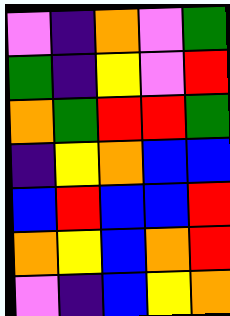[["violet", "indigo", "orange", "violet", "green"], ["green", "indigo", "yellow", "violet", "red"], ["orange", "green", "red", "red", "green"], ["indigo", "yellow", "orange", "blue", "blue"], ["blue", "red", "blue", "blue", "red"], ["orange", "yellow", "blue", "orange", "red"], ["violet", "indigo", "blue", "yellow", "orange"]]